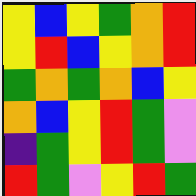[["yellow", "blue", "yellow", "green", "orange", "red"], ["yellow", "red", "blue", "yellow", "orange", "red"], ["green", "orange", "green", "orange", "blue", "yellow"], ["orange", "blue", "yellow", "red", "green", "violet"], ["indigo", "green", "yellow", "red", "green", "violet"], ["red", "green", "violet", "yellow", "red", "green"]]